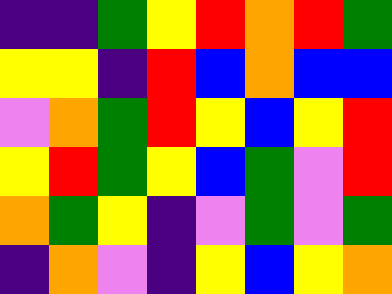[["indigo", "indigo", "green", "yellow", "red", "orange", "red", "green"], ["yellow", "yellow", "indigo", "red", "blue", "orange", "blue", "blue"], ["violet", "orange", "green", "red", "yellow", "blue", "yellow", "red"], ["yellow", "red", "green", "yellow", "blue", "green", "violet", "red"], ["orange", "green", "yellow", "indigo", "violet", "green", "violet", "green"], ["indigo", "orange", "violet", "indigo", "yellow", "blue", "yellow", "orange"]]